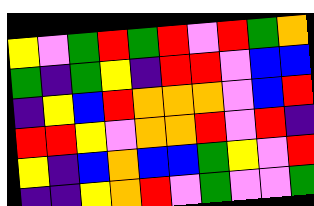[["yellow", "violet", "green", "red", "green", "red", "violet", "red", "green", "orange"], ["green", "indigo", "green", "yellow", "indigo", "red", "red", "violet", "blue", "blue"], ["indigo", "yellow", "blue", "red", "orange", "orange", "orange", "violet", "blue", "red"], ["red", "red", "yellow", "violet", "orange", "orange", "red", "violet", "red", "indigo"], ["yellow", "indigo", "blue", "orange", "blue", "blue", "green", "yellow", "violet", "red"], ["indigo", "indigo", "yellow", "orange", "red", "violet", "green", "violet", "violet", "green"]]